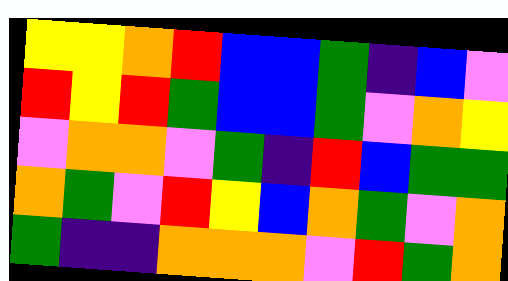[["yellow", "yellow", "orange", "red", "blue", "blue", "green", "indigo", "blue", "violet"], ["red", "yellow", "red", "green", "blue", "blue", "green", "violet", "orange", "yellow"], ["violet", "orange", "orange", "violet", "green", "indigo", "red", "blue", "green", "green"], ["orange", "green", "violet", "red", "yellow", "blue", "orange", "green", "violet", "orange"], ["green", "indigo", "indigo", "orange", "orange", "orange", "violet", "red", "green", "orange"]]